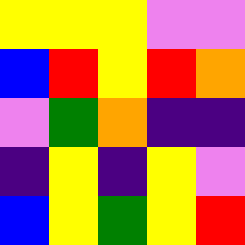[["yellow", "yellow", "yellow", "violet", "violet"], ["blue", "red", "yellow", "red", "orange"], ["violet", "green", "orange", "indigo", "indigo"], ["indigo", "yellow", "indigo", "yellow", "violet"], ["blue", "yellow", "green", "yellow", "red"]]